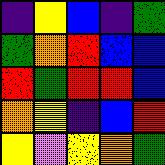[["indigo", "yellow", "blue", "indigo", "green"], ["green", "orange", "red", "blue", "blue"], ["red", "green", "red", "red", "blue"], ["orange", "yellow", "indigo", "blue", "red"], ["yellow", "violet", "yellow", "orange", "green"]]